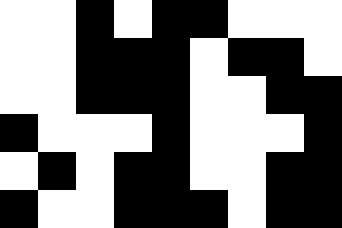[["white", "white", "black", "white", "black", "black", "white", "white", "white"], ["white", "white", "black", "black", "black", "white", "black", "black", "white"], ["white", "white", "black", "black", "black", "white", "white", "black", "black"], ["black", "white", "white", "white", "black", "white", "white", "white", "black"], ["white", "black", "white", "black", "black", "white", "white", "black", "black"], ["black", "white", "white", "black", "black", "black", "white", "black", "black"]]